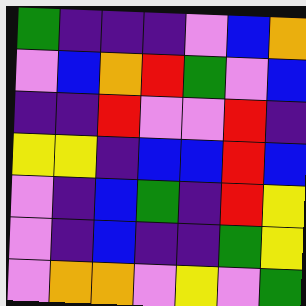[["green", "indigo", "indigo", "indigo", "violet", "blue", "orange"], ["violet", "blue", "orange", "red", "green", "violet", "blue"], ["indigo", "indigo", "red", "violet", "violet", "red", "indigo"], ["yellow", "yellow", "indigo", "blue", "blue", "red", "blue"], ["violet", "indigo", "blue", "green", "indigo", "red", "yellow"], ["violet", "indigo", "blue", "indigo", "indigo", "green", "yellow"], ["violet", "orange", "orange", "violet", "yellow", "violet", "green"]]